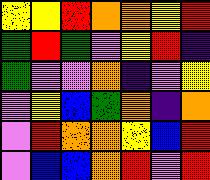[["yellow", "yellow", "red", "orange", "orange", "yellow", "red"], ["green", "red", "green", "violet", "yellow", "red", "indigo"], ["green", "violet", "violet", "orange", "indigo", "violet", "yellow"], ["violet", "yellow", "blue", "green", "orange", "indigo", "orange"], ["violet", "red", "orange", "orange", "yellow", "blue", "red"], ["violet", "blue", "blue", "orange", "red", "violet", "red"]]